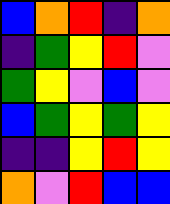[["blue", "orange", "red", "indigo", "orange"], ["indigo", "green", "yellow", "red", "violet"], ["green", "yellow", "violet", "blue", "violet"], ["blue", "green", "yellow", "green", "yellow"], ["indigo", "indigo", "yellow", "red", "yellow"], ["orange", "violet", "red", "blue", "blue"]]